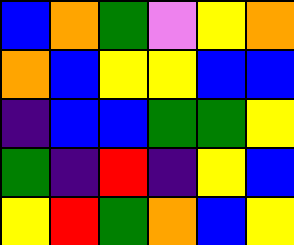[["blue", "orange", "green", "violet", "yellow", "orange"], ["orange", "blue", "yellow", "yellow", "blue", "blue"], ["indigo", "blue", "blue", "green", "green", "yellow"], ["green", "indigo", "red", "indigo", "yellow", "blue"], ["yellow", "red", "green", "orange", "blue", "yellow"]]